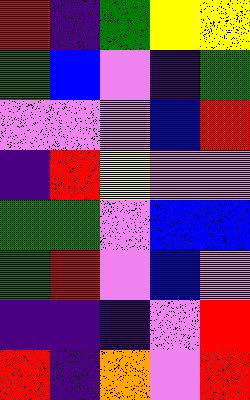[["red", "indigo", "green", "yellow", "yellow"], ["green", "blue", "violet", "indigo", "green"], ["violet", "violet", "violet", "blue", "red"], ["indigo", "red", "yellow", "violet", "violet"], ["green", "green", "violet", "blue", "blue"], ["green", "red", "violet", "blue", "violet"], ["indigo", "indigo", "indigo", "violet", "red"], ["red", "indigo", "orange", "violet", "red"]]